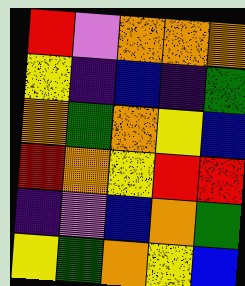[["red", "violet", "orange", "orange", "orange"], ["yellow", "indigo", "blue", "indigo", "green"], ["orange", "green", "orange", "yellow", "blue"], ["red", "orange", "yellow", "red", "red"], ["indigo", "violet", "blue", "orange", "green"], ["yellow", "green", "orange", "yellow", "blue"]]